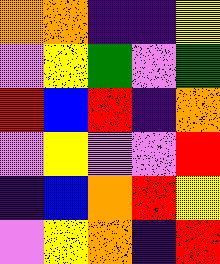[["orange", "orange", "indigo", "indigo", "yellow"], ["violet", "yellow", "green", "violet", "green"], ["red", "blue", "red", "indigo", "orange"], ["violet", "yellow", "violet", "violet", "red"], ["indigo", "blue", "orange", "red", "yellow"], ["violet", "yellow", "orange", "indigo", "red"]]